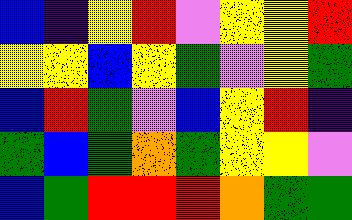[["blue", "indigo", "yellow", "red", "violet", "yellow", "yellow", "red"], ["yellow", "yellow", "blue", "yellow", "green", "violet", "yellow", "green"], ["blue", "red", "green", "violet", "blue", "yellow", "red", "indigo"], ["green", "blue", "green", "orange", "green", "yellow", "yellow", "violet"], ["blue", "green", "red", "red", "red", "orange", "green", "green"]]